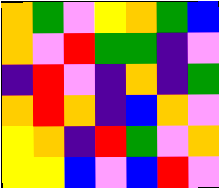[["orange", "green", "violet", "yellow", "orange", "green", "blue"], ["orange", "violet", "red", "green", "green", "indigo", "violet"], ["indigo", "red", "violet", "indigo", "orange", "indigo", "green"], ["orange", "red", "orange", "indigo", "blue", "orange", "violet"], ["yellow", "orange", "indigo", "red", "green", "violet", "orange"], ["yellow", "yellow", "blue", "violet", "blue", "red", "violet"]]